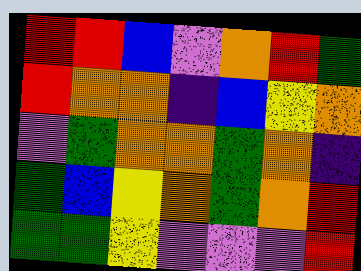[["red", "red", "blue", "violet", "orange", "red", "green"], ["red", "orange", "orange", "indigo", "blue", "yellow", "orange"], ["violet", "green", "orange", "orange", "green", "orange", "indigo"], ["green", "blue", "yellow", "orange", "green", "orange", "red"], ["green", "green", "yellow", "violet", "violet", "violet", "red"]]